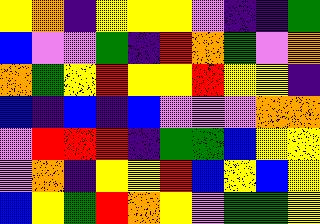[["yellow", "orange", "indigo", "yellow", "yellow", "yellow", "violet", "indigo", "indigo", "green"], ["blue", "violet", "violet", "green", "indigo", "red", "orange", "green", "violet", "orange"], ["orange", "green", "yellow", "red", "yellow", "yellow", "red", "yellow", "yellow", "indigo"], ["blue", "indigo", "blue", "indigo", "blue", "violet", "violet", "violet", "orange", "orange"], ["violet", "red", "red", "red", "indigo", "green", "green", "blue", "yellow", "yellow"], ["violet", "orange", "indigo", "yellow", "yellow", "red", "blue", "yellow", "blue", "yellow"], ["blue", "yellow", "green", "red", "orange", "yellow", "violet", "green", "green", "yellow"]]